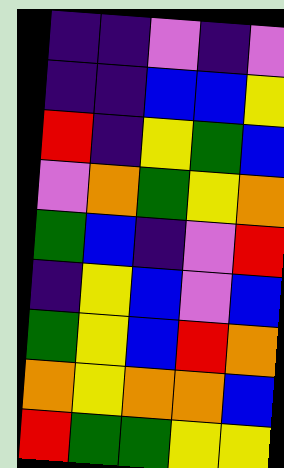[["indigo", "indigo", "violet", "indigo", "violet"], ["indigo", "indigo", "blue", "blue", "yellow"], ["red", "indigo", "yellow", "green", "blue"], ["violet", "orange", "green", "yellow", "orange"], ["green", "blue", "indigo", "violet", "red"], ["indigo", "yellow", "blue", "violet", "blue"], ["green", "yellow", "blue", "red", "orange"], ["orange", "yellow", "orange", "orange", "blue"], ["red", "green", "green", "yellow", "yellow"]]